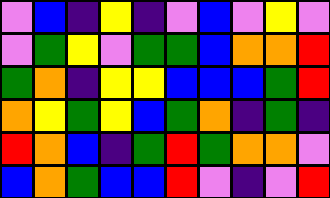[["violet", "blue", "indigo", "yellow", "indigo", "violet", "blue", "violet", "yellow", "violet"], ["violet", "green", "yellow", "violet", "green", "green", "blue", "orange", "orange", "red"], ["green", "orange", "indigo", "yellow", "yellow", "blue", "blue", "blue", "green", "red"], ["orange", "yellow", "green", "yellow", "blue", "green", "orange", "indigo", "green", "indigo"], ["red", "orange", "blue", "indigo", "green", "red", "green", "orange", "orange", "violet"], ["blue", "orange", "green", "blue", "blue", "red", "violet", "indigo", "violet", "red"]]